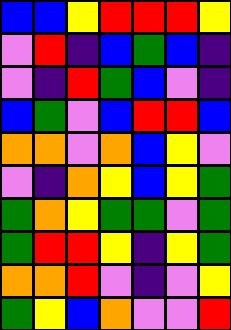[["blue", "blue", "yellow", "red", "red", "red", "yellow"], ["violet", "red", "indigo", "blue", "green", "blue", "indigo"], ["violet", "indigo", "red", "green", "blue", "violet", "indigo"], ["blue", "green", "violet", "blue", "red", "red", "blue"], ["orange", "orange", "violet", "orange", "blue", "yellow", "violet"], ["violet", "indigo", "orange", "yellow", "blue", "yellow", "green"], ["green", "orange", "yellow", "green", "green", "violet", "green"], ["green", "red", "red", "yellow", "indigo", "yellow", "green"], ["orange", "orange", "red", "violet", "indigo", "violet", "yellow"], ["green", "yellow", "blue", "orange", "violet", "violet", "red"]]